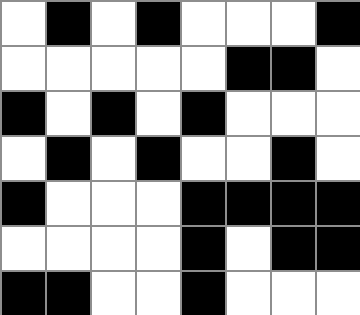[["white", "black", "white", "black", "white", "white", "white", "black"], ["white", "white", "white", "white", "white", "black", "black", "white"], ["black", "white", "black", "white", "black", "white", "white", "white"], ["white", "black", "white", "black", "white", "white", "black", "white"], ["black", "white", "white", "white", "black", "black", "black", "black"], ["white", "white", "white", "white", "black", "white", "black", "black"], ["black", "black", "white", "white", "black", "white", "white", "white"]]